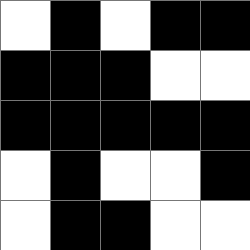[["white", "black", "white", "black", "black"], ["black", "black", "black", "white", "white"], ["black", "black", "black", "black", "black"], ["white", "black", "white", "white", "black"], ["white", "black", "black", "white", "white"]]